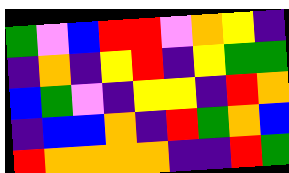[["green", "violet", "blue", "red", "red", "violet", "orange", "yellow", "indigo"], ["indigo", "orange", "indigo", "yellow", "red", "indigo", "yellow", "green", "green"], ["blue", "green", "violet", "indigo", "yellow", "yellow", "indigo", "red", "orange"], ["indigo", "blue", "blue", "orange", "indigo", "red", "green", "orange", "blue"], ["red", "orange", "orange", "orange", "orange", "indigo", "indigo", "red", "green"]]